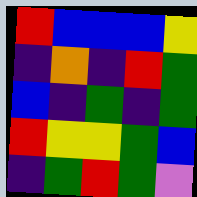[["red", "blue", "blue", "blue", "yellow"], ["indigo", "orange", "indigo", "red", "green"], ["blue", "indigo", "green", "indigo", "green"], ["red", "yellow", "yellow", "green", "blue"], ["indigo", "green", "red", "green", "violet"]]